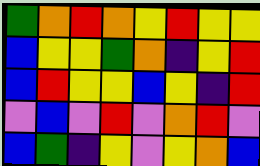[["green", "orange", "red", "orange", "yellow", "red", "yellow", "yellow"], ["blue", "yellow", "yellow", "green", "orange", "indigo", "yellow", "red"], ["blue", "red", "yellow", "yellow", "blue", "yellow", "indigo", "red"], ["violet", "blue", "violet", "red", "violet", "orange", "red", "violet"], ["blue", "green", "indigo", "yellow", "violet", "yellow", "orange", "blue"]]